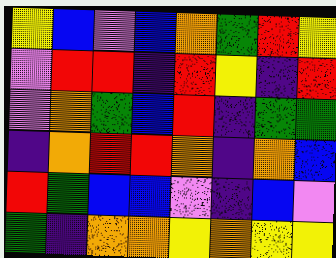[["yellow", "blue", "violet", "blue", "orange", "green", "red", "yellow"], ["violet", "red", "red", "indigo", "red", "yellow", "indigo", "red"], ["violet", "orange", "green", "blue", "red", "indigo", "green", "green"], ["indigo", "orange", "red", "red", "orange", "indigo", "orange", "blue"], ["red", "green", "blue", "blue", "violet", "indigo", "blue", "violet"], ["green", "indigo", "orange", "orange", "yellow", "orange", "yellow", "yellow"]]